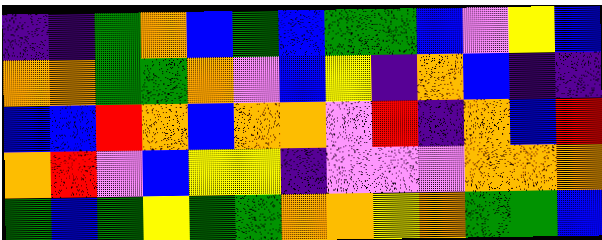[["indigo", "indigo", "green", "orange", "blue", "green", "blue", "green", "green", "blue", "violet", "yellow", "blue"], ["orange", "orange", "green", "green", "orange", "violet", "blue", "yellow", "indigo", "orange", "blue", "indigo", "indigo"], ["blue", "blue", "red", "orange", "blue", "orange", "orange", "violet", "red", "indigo", "orange", "blue", "red"], ["orange", "red", "violet", "blue", "yellow", "yellow", "indigo", "violet", "violet", "violet", "orange", "orange", "orange"], ["green", "blue", "green", "yellow", "green", "green", "orange", "orange", "yellow", "orange", "green", "green", "blue"]]